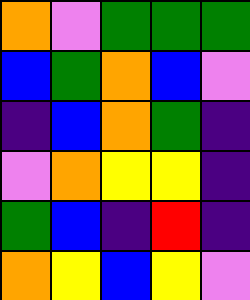[["orange", "violet", "green", "green", "green"], ["blue", "green", "orange", "blue", "violet"], ["indigo", "blue", "orange", "green", "indigo"], ["violet", "orange", "yellow", "yellow", "indigo"], ["green", "blue", "indigo", "red", "indigo"], ["orange", "yellow", "blue", "yellow", "violet"]]